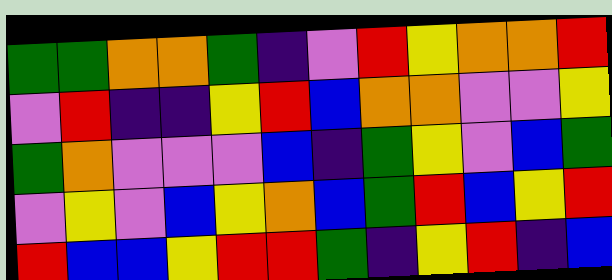[["green", "green", "orange", "orange", "green", "indigo", "violet", "red", "yellow", "orange", "orange", "red"], ["violet", "red", "indigo", "indigo", "yellow", "red", "blue", "orange", "orange", "violet", "violet", "yellow"], ["green", "orange", "violet", "violet", "violet", "blue", "indigo", "green", "yellow", "violet", "blue", "green"], ["violet", "yellow", "violet", "blue", "yellow", "orange", "blue", "green", "red", "blue", "yellow", "red"], ["red", "blue", "blue", "yellow", "red", "red", "green", "indigo", "yellow", "red", "indigo", "blue"]]